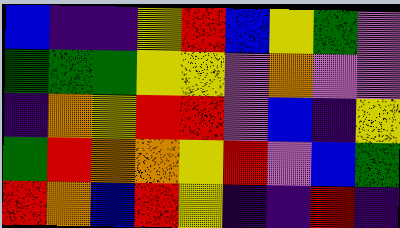[["blue", "indigo", "indigo", "yellow", "red", "blue", "yellow", "green", "violet"], ["green", "green", "green", "yellow", "yellow", "violet", "orange", "violet", "violet"], ["indigo", "orange", "yellow", "red", "red", "violet", "blue", "indigo", "yellow"], ["green", "red", "orange", "orange", "yellow", "red", "violet", "blue", "green"], ["red", "orange", "blue", "red", "yellow", "indigo", "indigo", "red", "indigo"]]